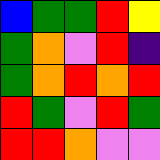[["blue", "green", "green", "red", "yellow"], ["green", "orange", "violet", "red", "indigo"], ["green", "orange", "red", "orange", "red"], ["red", "green", "violet", "red", "green"], ["red", "red", "orange", "violet", "violet"]]